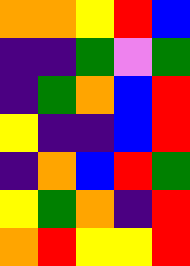[["orange", "orange", "yellow", "red", "blue"], ["indigo", "indigo", "green", "violet", "green"], ["indigo", "green", "orange", "blue", "red"], ["yellow", "indigo", "indigo", "blue", "red"], ["indigo", "orange", "blue", "red", "green"], ["yellow", "green", "orange", "indigo", "red"], ["orange", "red", "yellow", "yellow", "red"]]